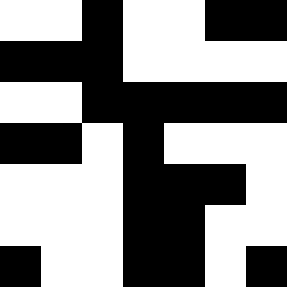[["white", "white", "black", "white", "white", "black", "black"], ["black", "black", "black", "white", "white", "white", "white"], ["white", "white", "black", "black", "black", "black", "black"], ["black", "black", "white", "black", "white", "white", "white"], ["white", "white", "white", "black", "black", "black", "white"], ["white", "white", "white", "black", "black", "white", "white"], ["black", "white", "white", "black", "black", "white", "black"]]